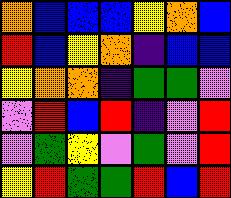[["orange", "blue", "blue", "blue", "yellow", "orange", "blue"], ["red", "blue", "yellow", "orange", "indigo", "blue", "blue"], ["yellow", "orange", "orange", "indigo", "green", "green", "violet"], ["violet", "red", "blue", "red", "indigo", "violet", "red"], ["violet", "green", "yellow", "violet", "green", "violet", "red"], ["yellow", "red", "green", "green", "red", "blue", "red"]]